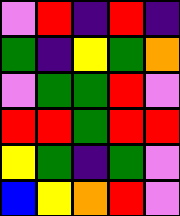[["violet", "red", "indigo", "red", "indigo"], ["green", "indigo", "yellow", "green", "orange"], ["violet", "green", "green", "red", "violet"], ["red", "red", "green", "red", "red"], ["yellow", "green", "indigo", "green", "violet"], ["blue", "yellow", "orange", "red", "violet"]]